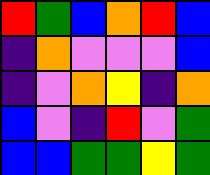[["red", "green", "blue", "orange", "red", "blue"], ["indigo", "orange", "violet", "violet", "violet", "blue"], ["indigo", "violet", "orange", "yellow", "indigo", "orange"], ["blue", "violet", "indigo", "red", "violet", "green"], ["blue", "blue", "green", "green", "yellow", "green"]]